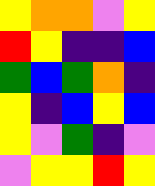[["yellow", "orange", "orange", "violet", "yellow"], ["red", "yellow", "indigo", "indigo", "blue"], ["green", "blue", "green", "orange", "indigo"], ["yellow", "indigo", "blue", "yellow", "blue"], ["yellow", "violet", "green", "indigo", "violet"], ["violet", "yellow", "yellow", "red", "yellow"]]